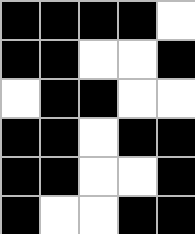[["black", "black", "black", "black", "white"], ["black", "black", "white", "white", "black"], ["white", "black", "black", "white", "white"], ["black", "black", "white", "black", "black"], ["black", "black", "white", "white", "black"], ["black", "white", "white", "black", "black"]]